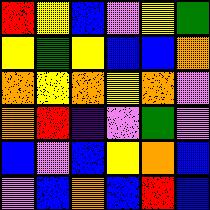[["red", "yellow", "blue", "violet", "yellow", "green"], ["yellow", "green", "yellow", "blue", "blue", "orange"], ["orange", "yellow", "orange", "yellow", "orange", "violet"], ["orange", "red", "indigo", "violet", "green", "violet"], ["blue", "violet", "blue", "yellow", "orange", "blue"], ["violet", "blue", "orange", "blue", "red", "blue"]]